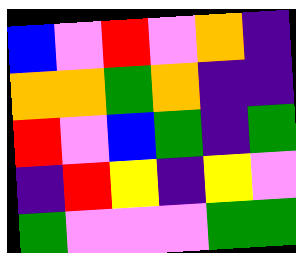[["blue", "violet", "red", "violet", "orange", "indigo"], ["orange", "orange", "green", "orange", "indigo", "indigo"], ["red", "violet", "blue", "green", "indigo", "green"], ["indigo", "red", "yellow", "indigo", "yellow", "violet"], ["green", "violet", "violet", "violet", "green", "green"]]